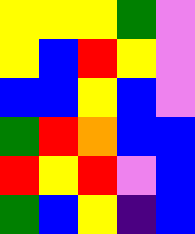[["yellow", "yellow", "yellow", "green", "violet"], ["yellow", "blue", "red", "yellow", "violet"], ["blue", "blue", "yellow", "blue", "violet"], ["green", "red", "orange", "blue", "blue"], ["red", "yellow", "red", "violet", "blue"], ["green", "blue", "yellow", "indigo", "blue"]]